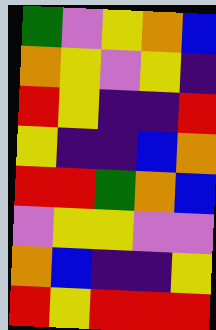[["green", "violet", "yellow", "orange", "blue"], ["orange", "yellow", "violet", "yellow", "indigo"], ["red", "yellow", "indigo", "indigo", "red"], ["yellow", "indigo", "indigo", "blue", "orange"], ["red", "red", "green", "orange", "blue"], ["violet", "yellow", "yellow", "violet", "violet"], ["orange", "blue", "indigo", "indigo", "yellow"], ["red", "yellow", "red", "red", "red"]]